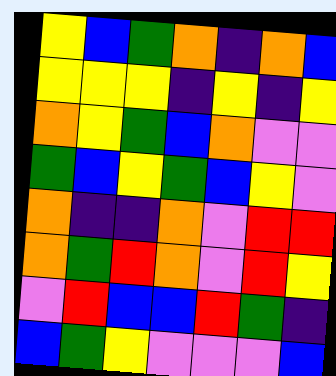[["yellow", "blue", "green", "orange", "indigo", "orange", "blue"], ["yellow", "yellow", "yellow", "indigo", "yellow", "indigo", "yellow"], ["orange", "yellow", "green", "blue", "orange", "violet", "violet"], ["green", "blue", "yellow", "green", "blue", "yellow", "violet"], ["orange", "indigo", "indigo", "orange", "violet", "red", "red"], ["orange", "green", "red", "orange", "violet", "red", "yellow"], ["violet", "red", "blue", "blue", "red", "green", "indigo"], ["blue", "green", "yellow", "violet", "violet", "violet", "blue"]]